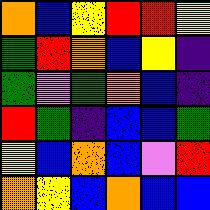[["orange", "blue", "yellow", "red", "red", "yellow"], ["green", "red", "orange", "blue", "yellow", "indigo"], ["green", "violet", "green", "orange", "blue", "indigo"], ["red", "green", "indigo", "blue", "blue", "green"], ["yellow", "blue", "orange", "blue", "violet", "red"], ["orange", "yellow", "blue", "orange", "blue", "blue"]]